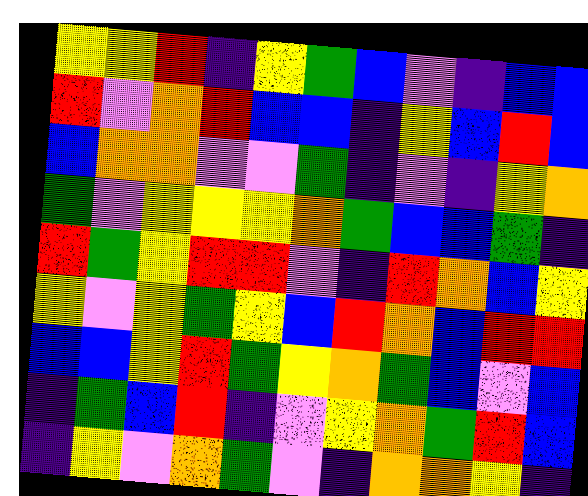[["yellow", "yellow", "red", "indigo", "yellow", "green", "blue", "violet", "indigo", "blue", "blue"], ["red", "violet", "orange", "red", "blue", "blue", "indigo", "yellow", "blue", "red", "blue"], ["blue", "orange", "orange", "violet", "violet", "green", "indigo", "violet", "indigo", "yellow", "orange"], ["green", "violet", "yellow", "yellow", "yellow", "orange", "green", "blue", "blue", "green", "indigo"], ["red", "green", "yellow", "red", "red", "violet", "indigo", "red", "orange", "blue", "yellow"], ["yellow", "violet", "yellow", "green", "yellow", "blue", "red", "orange", "blue", "red", "red"], ["blue", "blue", "yellow", "red", "green", "yellow", "orange", "green", "blue", "violet", "blue"], ["indigo", "green", "blue", "red", "indigo", "violet", "yellow", "orange", "green", "red", "blue"], ["indigo", "yellow", "violet", "orange", "green", "violet", "indigo", "orange", "orange", "yellow", "indigo"]]